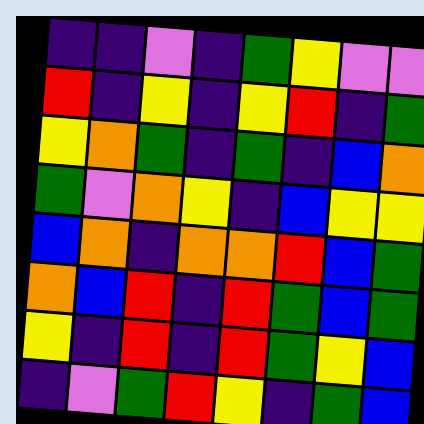[["indigo", "indigo", "violet", "indigo", "green", "yellow", "violet", "violet"], ["red", "indigo", "yellow", "indigo", "yellow", "red", "indigo", "green"], ["yellow", "orange", "green", "indigo", "green", "indigo", "blue", "orange"], ["green", "violet", "orange", "yellow", "indigo", "blue", "yellow", "yellow"], ["blue", "orange", "indigo", "orange", "orange", "red", "blue", "green"], ["orange", "blue", "red", "indigo", "red", "green", "blue", "green"], ["yellow", "indigo", "red", "indigo", "red", "green", "yellow", "blue"], ["indigo", "violet", "green", "red", "yellow", "indigo", "green", "blue"]]